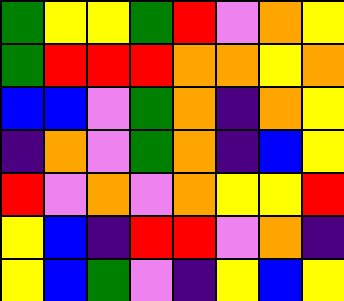[["green", "yellow", "yellow", "green", "red", "violet", "orange", "yellow"], ["green", "red", "red", "red", "orange", "orange", "yellow", "orange"], ["blue", "blue", "violet", "green", "orange", "indigo", "orange", "yellow"], ["indigo", "orange", "violet", "green", "orange", "indigo", "blue", "yellow"], ["red", "violet", "orange", "violet", "orange", "yellow", "yellow", "red"], ["yellow", "blue", "indigo", "red", "red", "violet", "orange", "indigo"], ["yellow", "blue", "green", "violet", "indigo", "yellow", "blue", "yellow"]]